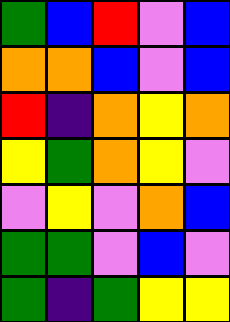[["green", "blue", "red", "violet", "blue"], ["orange", "orange", "blue", "violet", "blue"], ["red", "indigo", "orange", "yellow", "orange"], ["yellow", "green", "orange", "yellow", "violet"], ["violet", "yellow", "violet", "orange", "blue"], ["green", "green", "violet", "blue", "violet"], ["green", "indigo", "green", "yellow", "yellow"]]